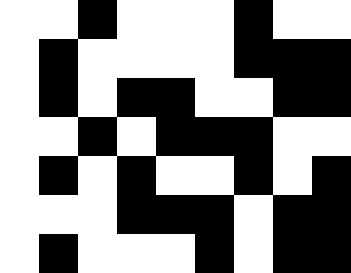[["white", "white", "black", "white", "white", "white", "black", "white", "white"], ["white", "black", "white", "white", "white", "white", "black", "black", "black"], ["white", "black", "white", "black", "black", "white", "white", "black", "black"], ["white", "white", "black", "white", "black", "black", "black", "white", "white"], ["white", "black", "white", "black", "white", "white", "black", "white", "black"], ["white", "white", "white", "black", "black", "black", "white", "black", "black"], ["white", "black", "white", "white", "white", "black", "white", "black", "black"]]